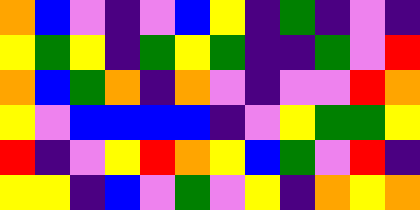[["orange", "blue", "violet", "indigo", "violet", "blue", "yellow", "indigo", "green", "indigo", "violet", "indigo"], ["yellow", "green", "yellow", "indigo", "green", "yellow", "green", "indigo", "indigo", "green", "violet", "red"], ["orange", "blue", "green", "orange", "indigo", "orange", "violet", "indigo", "violet", "violet", "red", "orange"], ["yellow", "violet", "blue", "blue", "blue", "blue", "indigo", "violet", "yellow", "green", "green", "yellow"], ["red", "indigo", "violet", "yellow", "red", "orange", "yellow", "blue", "green", "violet", "red", "indigo"], ["yellow", "yellow", "indigo", "blue", "violet", "green", "violet", "yellow", "indigo", "orange", "yellow", "orange"]]